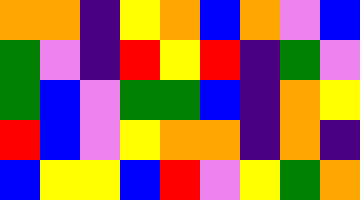[["orange", "orange", "indigo", "yellow", "orange", "blue", "orange", "violet", "blue"], ["green", "violet", "indigo", "red", "yellow", "red", "indigo", "green", "violet"], ["green", "blue", "violet", "green", "green", "blue", "indigo", "orange", "yellow"], ["red", "blue", "violet", "yellow", "orange", "orange", "indigo", "orange", "indigo"], ["blue", "yellow", "yellow", "blue", "red", "violet", "yellow", "green", "orange"]]